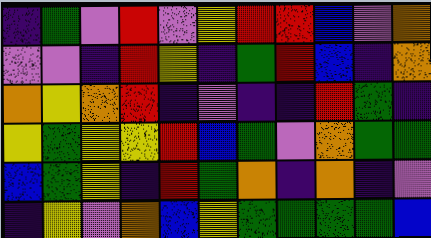[["indigo", "green", "violet", "red", "violet", "yellow", "red", "red", "blue", "violet", "orange"], ["violet", "violet", "indigo", "red", "yellow", "indigo", "green", "red", "blue", "indigo", "orange"], ["orange", "yellow", "orange", "red", "indigo", "violet", "indigo", "indigo", "red", "green", "indigo"], ["yellow", "green", "yellow", "yellow", "red", "blue", "green", "violet", "orange", "green", "green"], ["blue", "green", "yellow", "indigo", "red", "green", "orange", "indigo", "orange", "indigo", "violet"], ["indigo", "yellow", "violet", "orange", "blue", "yellow", "green", "green", "green", "green", "blue"]]